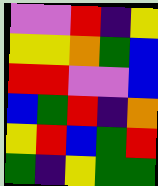[["violet", "violet", "red", "indigo", "yellow"], ["yellow", "yellow", "orange", "green", "blue"], ["red", "red", "violet", "violet", "blue"], ["blue", "green", "red", "indigo", "orange"], ["yellow", "red", "blue", "green", "red"], ["green", "indigo", "yellow", "green", "green"]]